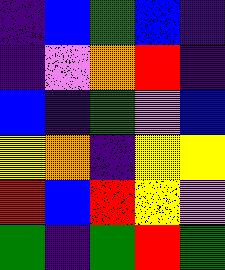[["indigo", "blue", "green", "blue", "indigo"], ["indigo", "violet", "orange", "red", "indigo"], ["blue", "indigo", "green", "violet", "blue"], ["yellow", "orange", "indigo", "yellow", "yellow"], ["red", "blue", "red", "yellow", "violet"], ["green", "indigo", "green", "red", "green"]]